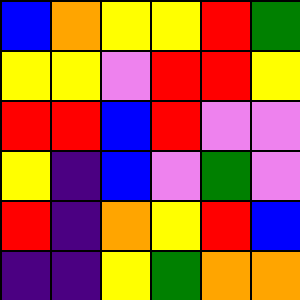[["blue", "orange", "yellow", "yellow", "red", "green"], ["yellow", "yellow", "violet", "red", "red", "yellow"], ["red", "red", "blue", "red", "violet", "violet"], ["yellow", "indigo", "blue", "violet", "green", "violet"], ["red", "indigo", "orange", "yellow", "red", "blue"], ["indigo", "indigo", "yellow", "green", "orange", "orange"]]